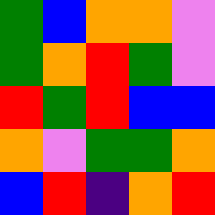[["green", "blue", "orange", "orange", "violet"], ["green", "orange", "red", "green", "violet"], ["red", "green", "red", "blue", "blue"], ["orange", "violet", "green", "green", "orange"], ["blue", "red", "indigo", "orange", "red"]]